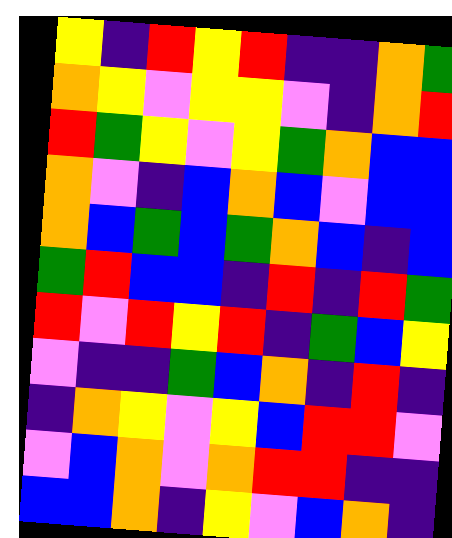[["yellow", "indigo", "red", "yellow", "red", "indigo", "indigo", "orange", "green"], ["orange", "yellow", "violet", "yellow", "yellow", "violet", "indigo", "orange", "red"], ["red", "green", "yellow", "violet", "yellow", "green", "orange", "blue", "blue"], ["orange", "violet", "indigo", "blue", "orange", "blue", "violet", "blue", "blue"], ["orange", "blue", "green", "blue", "green", "orange", "blue", "indigo", "blue"], ["green", "red", "blue", "blue", "indigo", "red", "indigo", "red", "green"], ["red", "violet", "red", "yellow", "red", "indigo", "green", "blue", "yellow"], ["violet", "indigo", "indigo", "green", "blue", "orange", "indigo", "red", "indigo"], ["indigo", "orange", "yellow", "violet", "yellow", "blue", "red", "red", "violet"], ["violet", "blue", "orange", "violet", "orange", "red", "red", "indigo", "indigo"], ["blue", "blue", "orange", "indigo", "yellow", "violet", "blue", "orange", "indigo"]]